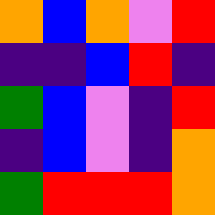[["orange", "blue", "orange", "violet", "red"], ["indigo", "indigo", "blue", "red", "indigo"], ["green", "blue", "violet", "indigo", "red"], ["indigo", "blue", "violet", "indigo", "orange"], ["green", "red", "red", "red", "orange"]]